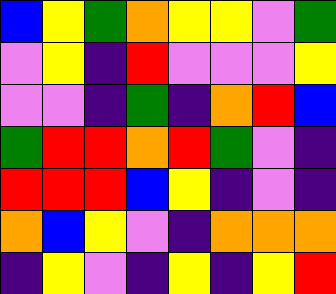[["blue", "yellow", "green", "orange", "yellow", "yellow", "violet", "green"], ["violet", "yellow", "indigo", "red", "violet", "violet", "violet", "yellow"], ["violet", "violet", "indigo", "green", "indigo", "orange", "red", "blue"], ["green", "red", "red", "orange", "red", "green", "violet", "indigo"], ["red", "red", "red", "blue", "yellow", "indigo", "violet", "indigo"], ["orange", "blue", "yellow", "violet", "indigo", "orange", "orange", "orange"], ["indigo", "yellow", "violet", "indigo", "yellow", "indigo", "yellow", "red"]]